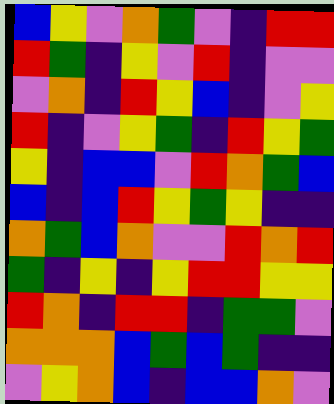[["blue", "yellow", "violet", "orange", "green", "violet", "indigo", "red", "red"], ["red", "green", "indigo", "yellow", "violet", "red", "indigo", "violet", "violet"], ["violet", "orange", "indigo", "red", "yellow", "blue", "indigo", "violet", "yellow"], ["red", "indigo", "violet", "yellow", "green", "indigo", "red", "yellow", "green"], ["yellow", "indigo", "blue", "blue", "violet", "red", "orange", "green", "blue"], ["blue", "indigo", "blue", "red", "yellow", "green", "yellow", "indigo", "indigo"], ["orange", "green", "blue", "orange", "violet", "violet", "red", "orange", "red"], ["green", "indigo", "yellow", "indigo", "yellow", "red", "red", "yellow", "yellow"], ["red", "orange", "indigo", "red", "red", "indigo", "green", "green", "violet"], ["orange", "orange", "orange", "blue", "green", "blue", "green", "indigo", "indigo"], ["violet", "yellow", "orange", "blue", "indigo", "blue", "blue", "orange", "violet"]]